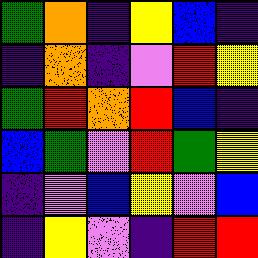[["green", "orange", "indigo", "yellow", "blue", "indigo"], ["indigo", "orange", "indigo", "violet", "red", "yellow"], ["green", "red", "orange", "red", "blue", "indigo"], ["blue", "green", "violet", "red", "green", "yellow"], ["indigo", "violet", "blue", "yellow", "violet", "blue"], ["indigo", "yellow", "violet", "indigo", "red", "red"]]